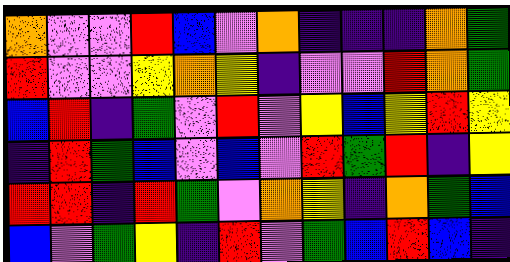[["orange", "violet", "violet", "red", "blue", "violet", "orange", "indigo", "indigo", "indigo", "orange", "green"], ["red", "violet", "violet", "yellow", "orange", "yellow", "indigo", "violet", "violet", "red", "orange", "green"], ["blue", "red", "indigo", "green", "violet", "red", "violet", "yellow", "blue", "yellow", "red", "yellow"], ["indigo", "red", "green", "blue", "violet", "blue", "violet", "red", "green", "red", "indigo", "yellow"], ["red", "red", "indigo", "red", "green", "violet", "orange", "yellow", "indigo", "orange", "green", "blue"], ["blue", "violet", "green", "yellow", "indigo", "red", "violet", "green", "blue", "red", "blue", "indigo"]]